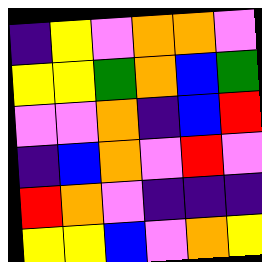[["indigo", "yellow", "violet", "orange", "orange", "violet"], ["yellow", "yellow", "green", "orange", "blue", "green"], ["violet", "violet", "orange", "indigo", "blue", "red"], ["indigo", "blue", "orange", "violet", "red", "violet"], ["red", "orange", "violet", "indigo", "indigo", "indigo"], ["yellow", "yellow", "blue", "violet", "orange", "yellow"]]